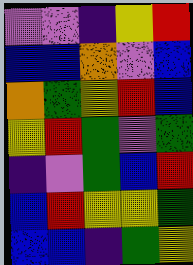[["violet", "violet", "indigo", "yellow", "red"], ["blue", "blue", "orange", "violet", "blue"], ["orange", "green", "yellow", "red", "blue"], ["yellow", "red", "green", "violet", "green"], ["indigo", "violet", "green", "blue", "red"], ["blue", "red", "yellow", "yellow", "green"], ["blue", "blue", "indigo", "green", "yellow"]]